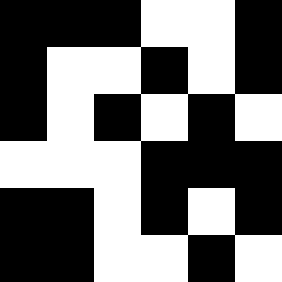[["black", "black", "black", "white", "white", "black"], ["black", "white", "white", "black", "white", "black"], ["black", "white", "black", "white", "black", "white"], ["white", "white", "white", "black", "black", "black"], ["black", "black", "white", "black", "white", "black"], ["black", "black", "white", "white", "black", "white"]]